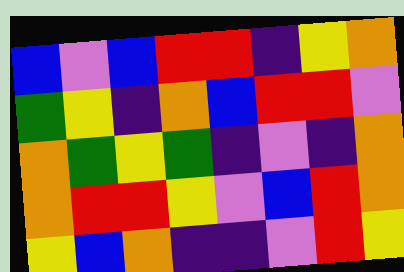[["blue", "violet", "blue", "red", "red", "indigo", "yellow", "orange"], ["green", "yellow", "indigo", "orange", "blue", "red", "red", "violet"], ["orange", "green", "yellow", "green", "indigo", "violet", "indigo", "orange"], ["orange", "red", "red", "yellow", "violet", "blue", "red", "orange"], ["yellow", "blue", "orange", "indigo", "indigo", "violet", "red", "yellow"]]